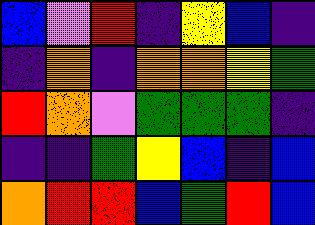[["blue", "violet", "red", "indigo", "yellow", "blue", "indigo"], ["indigo", "orange", "indigo", "orange", "orange", "yellow", "green"], ["red", "orange", "violet", "green", "green", "green", "indigo"], ["indigo", "indigo", "green", "yellow", "blue", "indigo", "blue"], ["orange", "red", "red", "blue", "green", "red", "blue"]]